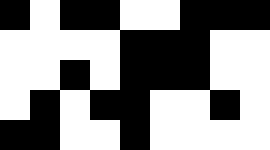[["black", "white", "black", "black", "white", "white", "black", "black", "black"], ["white", "white", "white", "white", "black", "black", "black", "white", "white"], ["white", "white", "black", "white", "black", "black", "black", "white", "white"], ["white", "black", "white", "black", "black", "white", "white", "black", "white"], ["black", "black", "white", "white", "black", "white", "white", "white", "white"]]